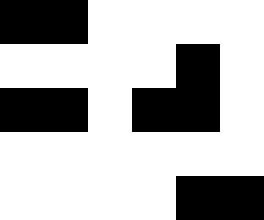[["black", "black", "white", "white", "white", "white"], ["white", "white", "white", "white", "black", "white"], ["black", "black", "white", "black", "black", "white"], ["white", "white", "white", "white", "white", "white"], ["white", "white", "white", "white", "black", "black"]]